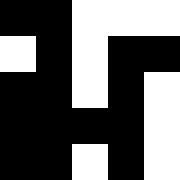[["black", "black", "white", "white", "white"], ["white", "black", "white", "black", "black"], ["black", "black", "white", "black", "white"], ["black", "black", "black", "black", "white"], ["black", "black", "white", "black", "white"]]